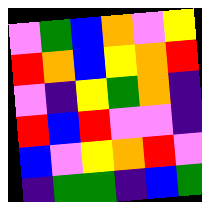[["violet", "green", "blue", "orange", "violet", "yellow"], ["red", "orange", "blue", "yellow", "orange", "red"], ["violet", "indigo", "yellow", "green", "orange", "indigo"], ["red", "blue", "red", "violet", "violet", "indigo"], ["blue", "violet", "yellow", "orange", "red", "violet"], ["indigo", "green", "green", "indigo", "blue", "green"]]